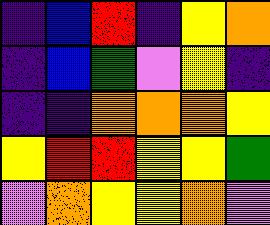[["indigo", "blue", "red", "indigo", "yellow", "orange"], ["indigo", "blue", "green", "violet", "yellow", "indigo"], ["indigo", "indigo", "orange", "orange", "orange", "yellow"], ["yellow", "red", "red", "yellow", "yellow", "green"], ["violet", "orange", "yellow", "yellow", "orange", "violet"]]